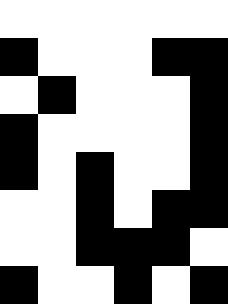[["white", "white", "white", "white", "white", "white"], ["black", "white", "white", "white", "black", "black"], ["white", "black", "white", "white", "white", "black"], ["black", "white", "white", "white", "white", "black"], ["black", "white", "black", "white", "white", "black"], ["white", "white", "black", "white", "black", "black"], ["white", "white", "black", "black", "black", "white"], ["black", "white", "white", "black", "white", "black"]]